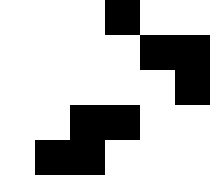[["white", "white", "white", "black", "white", "white"], ["white", "white", "white", "white", "black", "black"], ["white", "white", "white", "white", "white", "black"], ["white", "white", "black", "black", "white", "white"], ["white", "black", "black", "white", "white", "white"]]